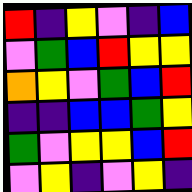[["red", "indigo", "yellow", "violet", "indigo", "blue"], ["violet", "green", "blue", "red", "yellow", "yellow"], ["orange", "yellow", "violet", "green", "blue", "red"], ["indigo", "indigo", "blue", "blue", "green", "yellow"], ["green", "violet", "yellow", "yellow", "blue", "red"], ["violet", "yellow", "indigo", "violet", "yellow", "indigo"]]